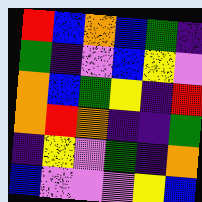[["red", "blue", "orange", "blue", "green", "indigo"], ["green", "indigo", "violet", "blue", "yellow", "violet"], ["orange", "blue", "green", "yellow", "indigo", "red"], ["orange", "red", "orange", "indigo", "indigo", "green"], ["indigo", "yellow", "violet", "green", "indigo", "orange"], ["blue", "violet", "violet", "violet", "yellow", "blue"]]